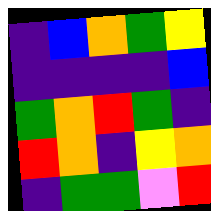[["indigo", "blue", "orange", "green", "yellow"], ["indigo", "indigo", "indigo", "indigo", "blue"], ["green", "orange", "red", "green", "indigo"], ["red", "orange", "indigo", "yellow", "orange"], ["indigo", "green", "green", "violet", "red"]]